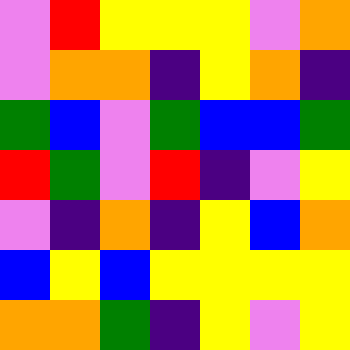[["violet", "red", "yellow", "yellow", "yellow", "violet", "orange"], ["violet", "orange", "orange", "indigo", "yellow", "orange", "indigo"], ["green", "blue", "violet", "green", "blue", "blue", "green"], ["red", "green", "violet", "red", "indigo", "violet", "yellow"], ["violet", "indigo", "orange", "indigo", "yellow", "blue", "orange"], ["blue", "yellow", "blue", "yellow", "yellow", "yellow", "yellow"], ["orange", "orange", "green", "indigo", "yellow", "violet", "yellow"]]